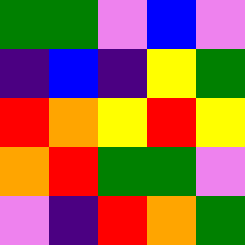[["green", "green", "violet", "blue", "violet"], ["indigo", "blue", "indigo", "yellow", "green"], ["red", "orange", "yellow", "red", "yellow"], ["orange", "red", "green", "green", "violet"], ["violet", "indigo", "red", "orange", "green"]]